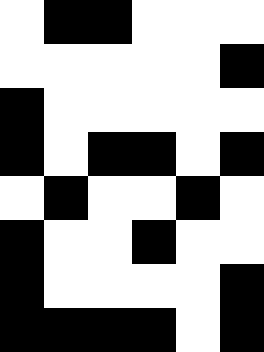[["white", "black", "black", "white", "white", "white"], ["white", "white", "white", "white", "white", "black"], ["black", "white", "white", "white", "white", "white"], ["black", "white", "black", "black", "white", "black"], ["white", "black", "white", "white", "black", "white"], ["black", "white", "white", "black", "white", "white"], ["black", "white", "white", "white", "white", "black"], ["black", "black", "black", "black", "white", "black"]]